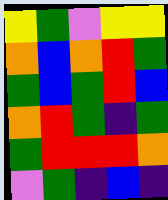[["yellow", "green", "violet", "yellow", "yellow"], ["orange", "blue", "orange", "red", "green"], ["green", "blue", "green", "red", "blue"], ["orange", "red", "green", "indigo", "green"], ["green", "red", "red", "red", "orange"], ["violet", "green", "indigo", "blue", "indigo"]]